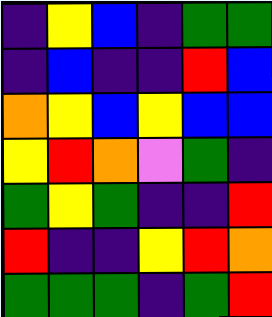[["indigo", "yellow", "blue", "indigo", "green", "green"], ["indigo", "blue", "indigo", "indigo", "red", "blue"], ["orange", "yellow", "blue", "yellow", "blue", "blue"], ["yellow", "red", "orange", "violet", "green", "indigo"], ["green", "yellow", "green", "indigo", "indigo", "red"], ["red", "indigo", "indigo", "yellow", "red", "orange"], ["green", "green", "green", "indigo", "green", "red"]]